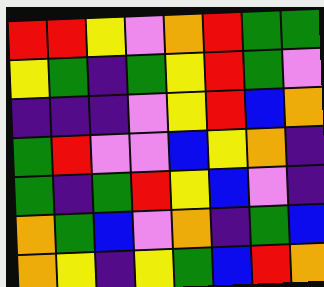[["red", "red", "yellow", "violet", "orange", "red", "green", "green"], ["yellow", "green", "indigo", "green", "yellow", "red", "green", "violet"], ["indigo", "indigo", "indigo", "violet", "yellow", "red", "blue", "orange"], ["green", "red", "violet", "violet", "blue", "yellow", "orange", "indigo"], ["green", "indigo", "green", "red", "yellow", "blue", "violet", "indigo"], ["orange", "green", "blue", "violet", "orange", "indigo", "green", "blue"], ["orange", "yellow", "indigo", "yellow", "green", "blue", "red", "orange"]]